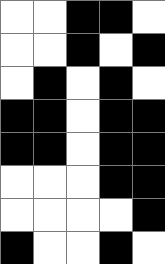[["white", "white", "black", "black", "white"], ["white", "white", "black", "white", "black"], ["white", "black", "white", "black", "white"], ["black", "black", "white", "black", "black"], ["black", "black", "white", "black", "black"], ["white", "white", "white", "black", "black"], ["white", "white", "white", "white", "black"], ["black", "white", "white", "black", "white"]]